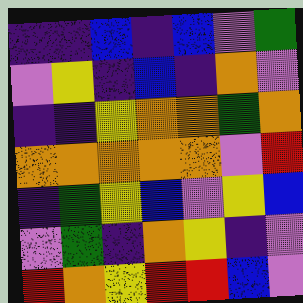[["indigo", "indigo", "blue", "indigo", "blue", "violet", "green"], ["violet", "yellow", "indigo", "blue", "indigo", "orange", "violet"], ["indigo", "indigo", "yellow", "orange", "orange", "green", "orange"], ["orange", "orange", "orange", "orange", "orange", "violet", "red"], ["indigo", "green", "yellow", "blue", "violet", "yellow", "blue"], ["violet", "green", "indigo", "orange", "yellow", "indigo", "violet"], ["red", "orange", "yellow", "red", "red", "blue", "violet"]]